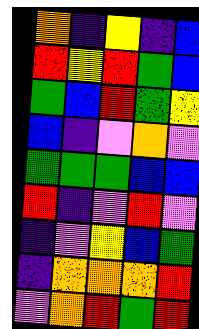[["orange", "indigo", "yellow", "indigo", "blue"], ["red", "yellow", "red", "green", "blue"], ["green", "blue", "red", "green", "yellow"], ["blue", "indigo", "violet", "orange", "violet"], ["green", "green", "green", "blue", "blue"], ["red", "indigo", "violet", "red", "violet"], ["indigo", "violet", "yellow", "blue", "green"], ["indigo", "orange", "orange", "orange", "red"], ["violet", "orange", "red", "green", "red"]]